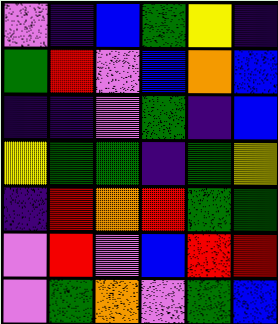[["violet", "indigo", "blue", "green", "yellow", "indigo"], ["green", "red", "violet", "blue", "orange", "blue"], ["indigo", "indigo", "violet", "green", "indigo", "blue"], ["yellow", "green", "green", "indigo", "green", "yellow"], ["indigo", "red", "orange", "red", "green", "green"], ["violet", "red", "violet", "blue", "red", "red"], ["violet", "green", "orange", "violet", "green", "blue"]]